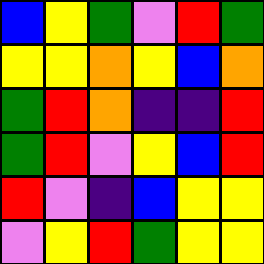[["blue", "yellow", "green", "violet", "red", "green"], ["yellow", "yellow", "orange", "yellow", "blue", "orange"], ["green", "red", "orange", "indigo", "indigo", "red"], ["green", "red", "violet", "yellow", "blue", "red"], ["red", "violet", "indigo", "blue", "yellow", "yellow"], ["violet", "yellow", "red", "green", "yellow", "yellow"]]